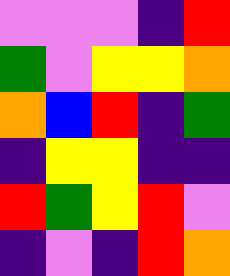[["violet", "violet", "violet", "indigo", "red"], ["green", "violet", "yellow", "yellow", "orange"], ["orange", "blue", "red", "indigo", "green"], ["indigo", "yellow", "yellow", "indigo", "indigo"], ["red", "green", "yellow", "red", "violet"], ["indigo", "violet", "indigo", "red", "orange"]]